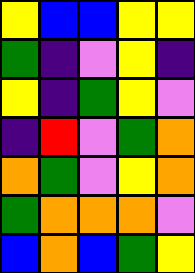[["yellow", "blue", "blue", "yellow", "yellow"], ["green", "indigo", "violet", "yellow", "indigo"], ["yellow", "indigo", "green", "yellow", "violet"], ["indigo", "red", "violet", "green", "orange"], ["orange", "green", "violet", "yellow", "orange"], ["green", "orange", "orange", "orange", "violet"], ["blue", "orange", "blue", "green", "yellow"]]